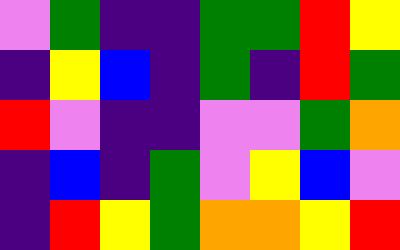[["violet", "green", "indigo", "indigo", "green", "green", "red", "yellow"], ["indigo", "yellow", "blue", "indigo", "green", "indigo", "red", "green"], ["red", "violet", "indigo", "indigo", "violet", "violet", "green", "orange"], ["indigo", "blue", "indigo", "green", "violet", "yellow", "blue", "violet"], ["indigo", "red", "yellow", "green", "orange", "orange", "yellow", "red"]]